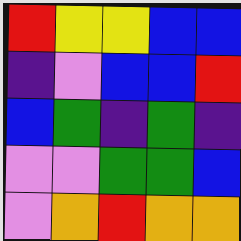[["red", "yellow", "yellow", "blue", "blue"], ["indigo", "violet", "blue", "blue", "red"], ["blue", "green", "indigo", "green", "indigo"], ["violet", "violet", "green", "green", "blue"], ["violet", "orange", "red", "orange", "orange"]]